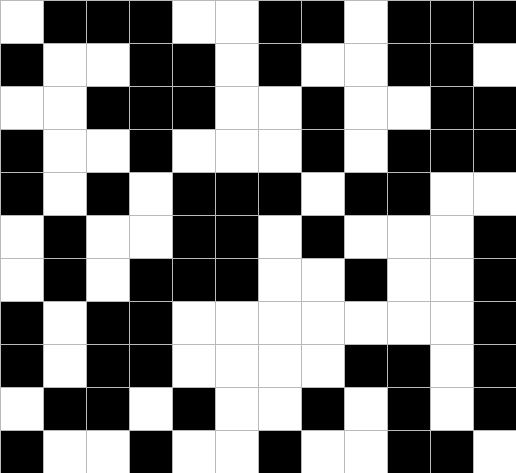[["white", "black", "black", "black", "white", "white", "black", "black", "white", "black", "black", "black"], ["black", "white", "white", "black", "black", "white", "black", "white", "white", "black", "black", "white"], ["white", "white", "black", "black", "black", "white", "white", "black", "white", "white", "black", "black"], ["black", "white", "white", "black", "white", "white", "white", "black", "white", "black", "black", "black"], ["black", "white", "black", "white", "black", "black", "black", "white", "black", "black", "white", "white"], ["white", "black", "white", "white", "black", "black", "white", "black", "white", "white", "white", "black"], ["white", "black", "white", "black", "black", "black", "white", "white", "black", "white", "white", "black"], ["black", "white", "black", "black", "white", "white", "white", "white", "white", "white", "white", "black"], ["black", "white", "black", "black", "white", "white", "white", "white", "black", "black", "white", "black"], ["white", "black", "black", "white", "black", "white", "white", "black", "white", "black", "white", "black"], ["black", "white", "white", "black", "white", "white", "black", "white", "white", "black", "black", "white"]]